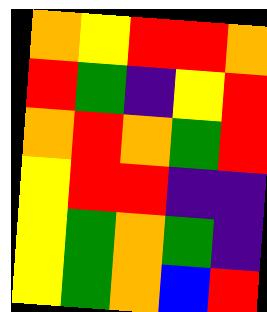[["orange", "yellow", "red", "red", "orange"], ["red", "green", "indigo", "yellow", "red"], ["orange", "red", "orange", "green", "red"], ["yellow", "red", "red", "indigo", "indigo"], ["yellow", "green", "orange", "green", "indigo"], ["yellow", "green", "orange", "blue", "red"]]